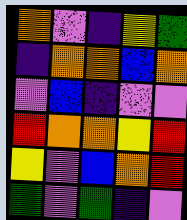[["orange", "violet", "indigo", "yellow", "green"], ["indigo", "orange", "orange", "blue", "orange"], ["violet", "blue", "indigo", "violet", "violet"], ["red", "orange", "orange", "yellow", "red"], ["yellow", "violet", "blue", "orange", "red"], ["green", "violet", "green", "indigo", "violet"]]